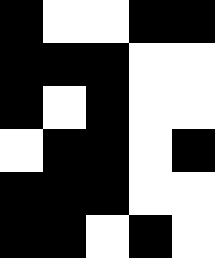[["black", "white", "white", "black", "black"], ["black", "black", "black", "white", "white"], ["black", "white", "black", "white", "white"], ["white", "black", "black", "white", "black"], ["black", "black", "black", "white", "white"], ["black", "black", "white", "black", "white"]]